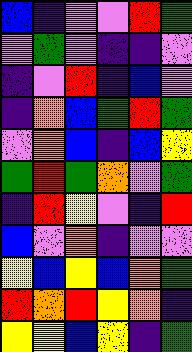[["blue", "indigo", "violet", "violet", "red", "green"], ["violet", "green", "violet", "indigo", "indigo", "violet"], ["indigo", "violet", "red", "indigo", "blue", "violet"], ["indigo", "orange", "blue", "green", "red", "green"], ["violet", "orange", "blue", "indigo", "blue", "yellow"], ["green", "red", "green", "orange", "violet", "green"], ["indigo", "red", "yellow", "violet", "indigo", "red"], ["blue", "violet", "orange", "indigo", "violet", "violet"], ["yellow", "blue", "yellow", "blue", "orange", "green"], ["red", "orange", "red", "yellow", "orange", "indigo"], ["yellow", "yellow", "blue", "yellow", "indigo", "green"]]